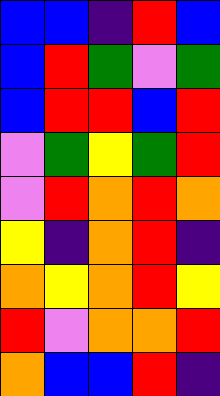[["blue", "blue", "indigo", "red", "blue"], ["blue", "red", "green", "violet", "green"], ["blue", "red", "red", "blue", "red"], ["violet", "green", "yellow", "green", "red"], ["violet", "red", "orange", "red", "orange"], ["yellow", "indigo", "orange", "red", "indigo"], ["orange", "yellow", "orange", "red", "yellow"], ["red", "violet", "orange", "orange", "red"], ["orange", "blue", "blue", "red", "indigo"]]